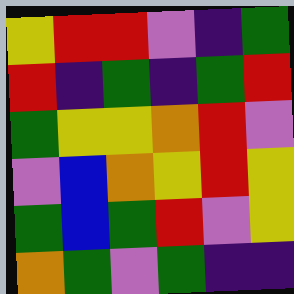[["yellow", "red", "red", "violet", "indigo", "green"], ["red", "indigo", "green", "indigo", "green", "red"], ["green", "yellow", "yellow", "orange", "red", "violet"], ["violet", "blue", "orange", "yellow", "red", "yellow"], ["green", "blue", "green", "red", "violet", "yellow"], ["orange", "green", "violet", "green", "indigo", "indigo"]]